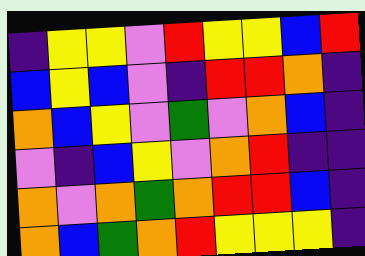[["indigo", "yellow", "yellow", "violet", "red", "yellow", "yellow", "blue", "red"], ["blue", "yellow", "blue", "violet", "indigo", "red", "red", "orange", "indigo"], ["orange", "blue", "yellow", "violet", "green", "violet", "orange", "blue", "indigo"], ["violet", "indigo", "blue", "yellow", "violet", "orange", "red", "indigo", "indigo"], ["orange", "violet", "orange", "green", "orange", "red", "red", "blue", "indigo"], ["orange", "blue", "green", "orange", "red", "yellow", "yellow", "yellow", "indigo"]]